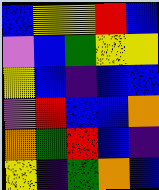[["blue", "yellow", "yellow", "red", "blue"], ["violet", "blue", "green", "yellow", "yellow"], ["yellow", "blue", "indigo", "blue", "blue"], ["violet", "red", "blue", "blue", "orange"], ["orange", "green", "red", "blue", "indigo"], ["yellow", "indigo", "green", "orange", "blue"]]